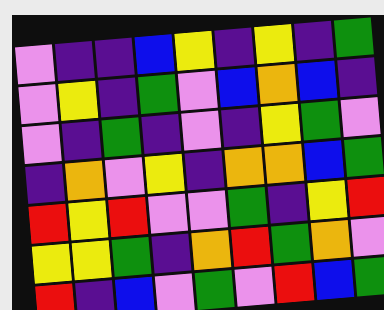[["violet", "indigo", "indigo", "blue", "yellow", "indigo", "yellow", "indigo", "green"], ["violet", "yellow", "indigo", "green", "violet", "blue", "orange", "blue", "indigo"], ["violet", "indigo", "green", "indigo", "violet", "indigo", "yellow", "green", "violet"], ["indigo", "orange", "violet", "yellow", "indigo", "orange", "orange", "blue", "green"], ["red", "yellow", "red", "violet", "violet", "green", "indigo", "yellow", "red"], ["yellow", "yellow", "green", "indigo", "orange", "red", "green", "orange", "violet"], ["red", "indigo", "blue", "violet", "green", "violet", "red", "blue", "green"]]